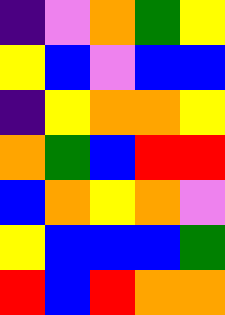[["indigo", "violet", "orange", "green", "yellow"], ["yellow", "blue", "violet", "blue", "blue"], ["indigo", "yellow", "orange", "orange", "yellow"], ["orange", "green", "blue", "red", "red"], ["blue", "orange", "yellow", "orange", "violet"], ["yellow", "blue", "blue", "blue", "green"], ["red", "blue", "red", "orange", "orange"]]